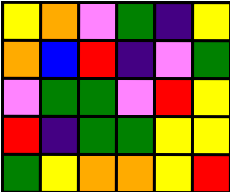[["yellow", "orange", "violet", "green", "indigo", "yellow"], ["orange", "blue", "red", "indigo", "violet", "green"], ["violet", "green", "green", "violet", "red", "yellow"], ["red", "indigo", "green", "green", "yellow", "yellow"], ["green", "yellow", "orange", "orange", "yellow", "red"]]